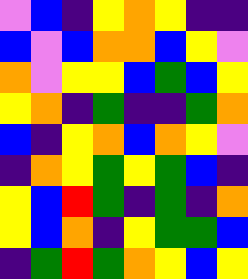[["violet", "blue", "indigo", "yellow", "orange", "yellow", "indigo", "indigo"], ["blue", "violet", "blue", "orange", "orange", "blue", "yellow", "violet"], ["orange", "violet", "yellow", "yellow", "blue", "green", "blue", "yellow"], ["yellow", "orange", "indigo", "green", "indigo", "indigo", "green", "orange"], ["blue", "indigo", "yellow", "orange", "blue", "orange", "yellow", "violet"], ["indigo", "orange", "yellow", "green", "yellow", "green", "blue", "indigo"], ["yellow", "blue", "red", "green", "indigo", "green", "indigo", "orange"], ["yellow", "blue", "orange", "indigo", "yellow", "green", "green", "blue"], ["indigo", "green", "red", "green", "orange", "yellow", "blue", "yellow"]]